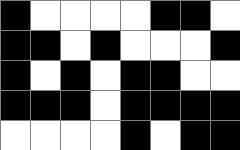[["black", "white", "white", "white", "white", "black", "black", "white"], ["black", "black", "white", "black", "white", "white", "white", "black"], ["black", "white", "black", "white", "black", "black", "white", "white"], ["black", "black", "black", "white", "black", "black", "black", "black"], ["white", "white", "white", "white", "black", "white", "black", "black"]]